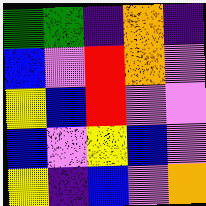[["green", "green", "indigo", "orange", "indigo"], ["blue", "violet", "red", "orange", "violet"], ["yellow", "blue", "red", "violet", "violet"], ["blue", "violet", "yellow", "blue", "violet"], ["yellow", "indigo", "blue", "violet", "orange"]]